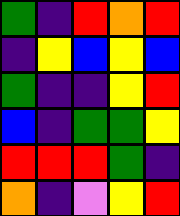[["green", "indigo", "red", "orange", "red"], ["indigo", "yellow", "blue", "yellow", "blue"], ["green", "indigo", "indigo", "yellow", "red"], ["blue", "indigo", "green", "green", "yellow"], ["red", "red", "red", "green", "indigo"], ["orange", "indigo", "violet", "yellow", "red"]]